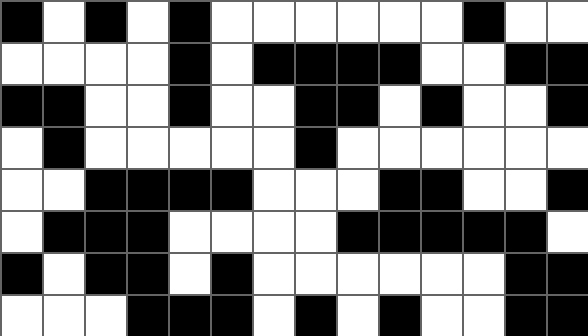[["black", "white", "black", "white", "black", "white", "white", "white", "white", "white", "white", "black", "white", "white"], ["white", "white", "white", "white", "black", "white", "black", "black", "black", "black", "white", "white", "black", "black"], ["black", "black", "white", "white", "black", "white", "white", "black", "black", "white", "black", "white", "white", "black"], ["white", "black", "white", "white", "white", "white", "white", "black", "white", "white", "white", "white", "white", "white"], ["white", "white", "black", "black", "black", "black", "white", "white", "white", "black", "black", "white", "white", "black"], ["white", "black", "black", "black", "white", "white", "white", "white", "black", "black", "black", "black", "black", "white"], ["black", "white", "black", "black", "white", "black", "white", "white", "white", "white", "white", "white", "black", "black"], ["white", "white", "white", "black", "black", "black", "white", "black", "white", "black", "white", "white", "black", "black"]]